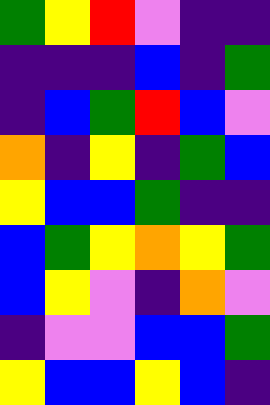[["green", "yellow", "red", "violet", "indigo", "indigo"], ["indigo", "indigo", "indigo", "blue", "indigo", "green"], ["indigo", "blue", "green", "red", "blue", "violet"], ["orange", "indigo", "yellow", "indigo", "green", "blue"], ["yellow", "blue", "blue", "green", "indigo", "indigo"], ["blue", "green", "yellow", "orange", "yellow", "green"], ["blue", "yellow", "violet", "indigo", "orange", "violet"], ["indigo", "violet", "violet", "blue", "blue", "green"], ["yellow", "blue", "blue", "yellow", "blue", "indigo"]]